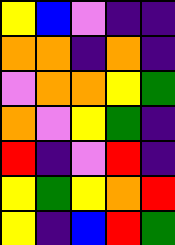[["yellow", "blue", "violet", "indigo", "indigo"], ["orange", "orange", "indigo", "orange", "indigo"], ["violet", "orange", "orange", "yellow", "green"], ["orange", "violet", "yellow", "green", "indigo"], ["red", "indigo", "violet", "red", "indigo"], ["yellow", "green", "yellow", "orange", "red"], ["yellow", "indigo", "blue", "red", "green"]]